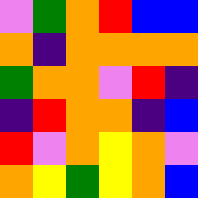[["violet", "green", "orange", "red", "blue", "blue"], ["orange", "indigo", "orange", "orange", "orange", "orange"], ["green", "orange", "orange", "violet", "red", "indigo"], ["indigo", "red", "orange", "orange", "indigo", "blue"], ["red", "violet", "orange", "yellow", "orange", "violet"], ["orange", "yellow", "green", "yellow", "orange", "blue"]]